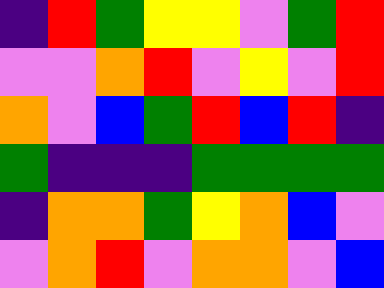[["indigo", "red", "green", "yellow", "yellow", "violet", "green", "red"], ["violet", "violet", "orange", "red", "violet", "yellow", "violet", "red"], ["orange", "violet", "blue", "green", "red", "blue", "red", "indigo"], ["green", "indigo", "indigo", "indigo", "green", "green", "green", "green"], ["indigo", "orange", "orange", "green", "yellow", "orange", "blue", "violet"], ["violet", "orange", "red", "violet", "orange", "orange", "violet", "blue"]]